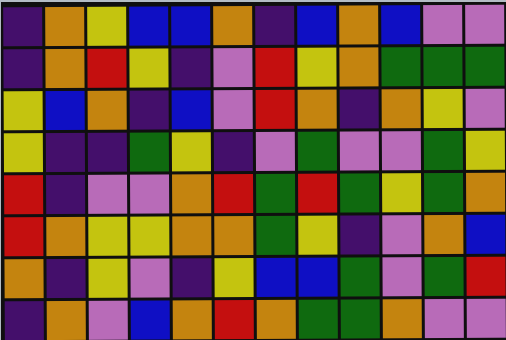[["indigo", "orange", "yellow", "blue", "blue", "orange", "indigo", "blue", "orange", "blue", "violet", "violet"], ["indigo", "orange", "red", "yellow", "indigo", "violet", "red", "yellow", "orange", "green", "green", "green"], ["yellow", "blue", "orange", "indigo", "blue", "violet", "red", "orange", "indigo", "orange", "yellow", "violet"], ["yellow", "indigo", "indigo", "green", "yellow", "indigo", "violet", "green", "violet", "violet", "green", "yellow"], ["red", "indigo", "violet", "violet", "orange", "red", "green", "red", "green", "yellow", "green", "orange"], ["red", "orange", "yellow", "yellow", "orange", "orange", "green", "yellow", "indigo", "violet", "orange", "blue"], ["orange", "indigo", "yellow", "violet", "indigo", "yellow", "blue", "blue", "green", "violet", "green", "red"], ["indigo", "orange", "violet", "blue", "orange", "red", "orange", "green", "green", "orange", "violet", "violet"]]